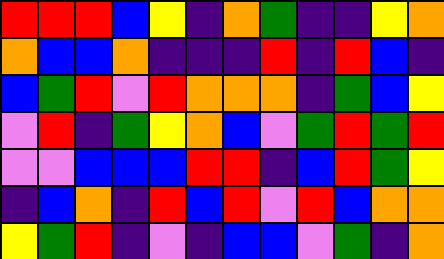[["red", "red", "red", "blue", "yellow", "indigo", "orange", "green", "indigo", "indigo", "yellow", "orange"], ["orange", "blue", "blue", "orange", "indigo", "indigo", "indigo", "red", "indigo", "red", "blue", "indigo"], ["blue", "green", "red", "violet", "red", "orange", "orange", "orange", "indigo", "green", "blue", "yellow"], ["violet", "red", "indigo", "green", "yellow", "orange", "blue", "violet", "green", "red", "green", "red"], ["violet", "violet", "blue", "blue", "blue", "red", "red", "indigo", "blue", "red", "green", "yellow"], ["indigo", "blue", "orange", "indigo", "red", "blue", "red", "violet", "red", "blue", "orange", "orange"], ["yellow", "green", "red", "indigo", "violet", "indigo", "blue", "blue", "violet", "green", "indigo", "orange"]]